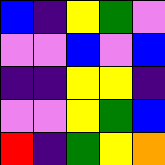[["blue", "indigo", "yellow", "green", "violet"], ["violet", "violet", "blue", "violet", "blue"], ["indigo", "indigo", "yellow", "yellow", "indigo"], ["violet", "violet", "yellow", "green", "blue"], ["red", "indigo", "green", "yellow", "orange"]]